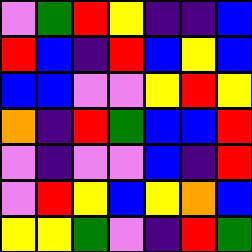[["violet", "green", "red", "yellow", "indigo", "indigo", "blue"], ["red", "blue", "indigo", "red", "blue", "yellow", "blue"], ["blue", "blue", "violet", "violet", "yellow", "red", "yellow"], ["orange", "indigo", "red", "green", "blue", "blue", "red"], ["violet", "indigo", "violet", "violet", "blue", "indigo", "red"], ["violet", "red", "yellow", "blue", "yellow", "orange", "blue"], ["yellow", "yellow", "green", "violet", "indigo", "red", "green"]]